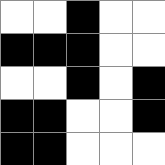[["white", "white", "black", "white", "white"], ["black", "black", "black", "white", "white"], ["white", "white", "black", "white", "black"], ["black", "black", "white", "white", "black"], ["black", "black", "white", "white", "white"]]